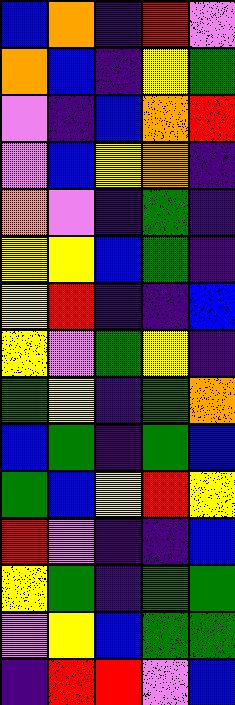[["blue", "orange", "indigo", "red", "violet"], ["orange", "blue", "indigo", "yellow", "green"], ["violet", "indigo", "blue", "orange", "red"], ["violet", "blue", "yellow", "orange", "indigo"], ["orange", "violet", "indigo", "green", "indigo"], ["yellow", "yellow", "blue", "green", "indigo"], ["yellow", "red", "indigo", "indigo", "blue"], ["yellow", "violet", "green", "yellow", "indigo"], ["green", "yellow", "indigo", "green", "orange"], ["blue", "green", "indigo", "green", "blue"], ["green", "blue", "yellow", "red", "yellow"], ["red", "violet", "indigo", "indigo", "blue"], ["yellow", "green", "indigo", "green", "green"], ["violet", "yellow", "blue", "green", "green"], ["indigo", "red", "red", "violet", "blue"]]